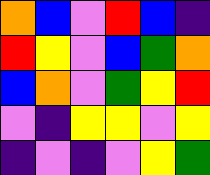[["orange", "blue", "violet", "red", "blue", "indigo"], ["red", "yellow", "violet", "blue", "green", "orange"], ["blue", "orange", "violet", "green", "yellow", "red"], ["violet", "indigo", "yellow", "yellow", "violet", "yellow"], ["indigo", "violet", "indigo", "violet", "yellow", "green"]]